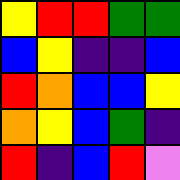[["yellow", "red", "red", "green", "green"], ["blue", "yellow", "indigo", "indigo", "blue"], ["red", "orange", "blue", "blue", "yellow"], ["orange", "yellow", "blue", "green", "indigo"], ["red", "indigo", "blue", "red", "violet"]]